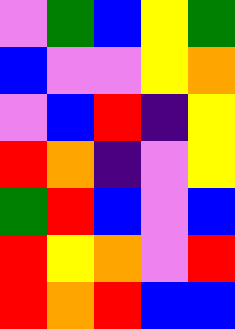[["violet", "green", "blue", "yellow", "green"], ["blue", "violet", "violet", "yellow", "orange"], ["violet", "blue", "red", "indigo", "yellow"], ["red", "orange", "indigo", "violet", "yellow"], ["green", "red", "blue", "violet", "blue"], ["red", "yellow", "orange", "violet", "red"], ["red", "orange", "red", "blue", "blue"]]